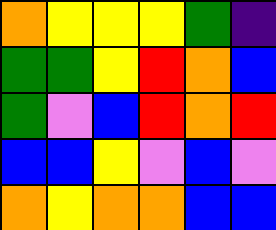[["orange", "yellow", "yellow", "yellow", "green", "indigo"], ["green", "green", "yellow", "red", "orange", "blue"], ["green", "violet", "blue", "red", "orange", "red"], ["blue", "blue", "yellow", "violet", "blue", "violet"], ["orange", "yellow", "orange", "orange", "blue", "blue"]]